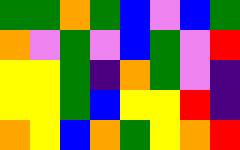[["green", "green", "orange", "green", "blue", "violet", "blue", "green"], ["orange", "violet", "green", "violet", "blue", "green", "violet", "red"], ["yellow", "yellow", "green", "indigo", "orange", "green", "violet", "indigo"], ["yellow", "yellow", "green", "blue", "yellow", "yellow", "red", "indigo"], ["orange", "yellow", "blue", "orange", "green", "yellow", "orange", "red"]]